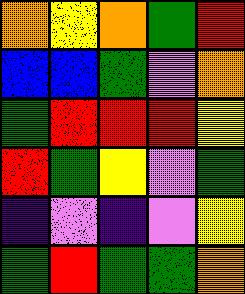[["orange", "yellow", "orange", "green", "red"], ["blue", "blue", "green", "violet", "orange"], ["green", "red", "red", "red", "yellow"], ["red", "green", "yellow", "violet", "green"], ["indigo", "violet", "indigo", "violet", "yellow"], ["green", "red", "green", "green", "orange"]]